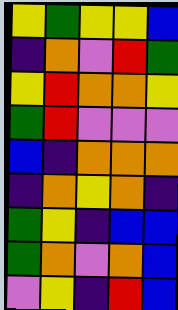[["yellow", "green", "yellow", "yellow", "blue"], ["indigo", "orange", "violet", "red", "green"], ["yellow", "red", "orange", "orange", "yellow"], ["green", "red", "violet", "violet", "violet"], ["blue", "indigo", "orange", "orange", "orange"], ["indigo", "orange", "yellow", "orange", "indigo"], ["green", "yellow", "indigo", "blue", "blue"], ["green", "orange", "violet", "orange", "blue"], ["violet", "yellow", "indigo", "red", "blue"]]